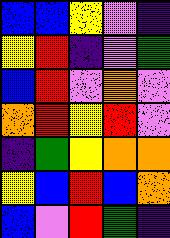[["blue", "blue", "yellow", "violet", "indigo"], ["yellow", "red", "indigo", "violet", "green"], ["blue", "red", "violet", "orange", "violet"], ["orange", "red", "yellow", "red", "violet"], ["indigo", "green", "yellow", "orange", "orange"], ["yellow", "blue", "red", "blue", "orange"], ["blue", "violet", "red", "green", "indigo"]]